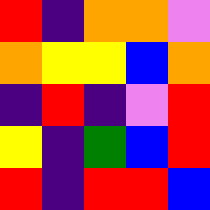[["red", "indigo", "orange", "orange", "violet"], ["orange", "yellow", "yellow", "blue", "orange"], ["indigo", "red", "indigo", "violet", "red"], ["yellow", "indigo", "green", "blue", "red"], ["red", "indigo", "red", "red", "blue"]]